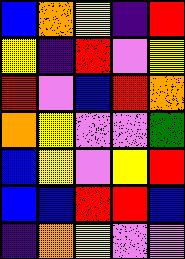[["blue", "orange", "yellow", "indigo", "red"], ["yellow", "indigo", "red", "violet", "yellow"], ["red", "violet", "blue", "red", "orange"], ["orange", "yellow", "violet", "violet", "green"], ["blue", "yellow", "violet", "yellow", "red"], ["blue", "blue", "red", "red", "blue"], ["indigo", "orange", "yellow", "violet", "violet"]]